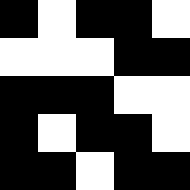[["black", "white", "black", "black", "white"], ["white", "white", "white", "black", "black"], ["black", "black", "black", "white", "white"], ["black", "white", "black", "black", "white"], ["black", "black", "white", "black", "black"]]